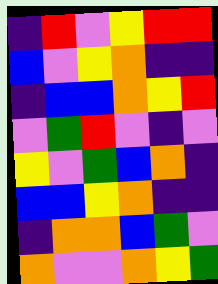[["indigo", "red", "violet", "yellow", "red", "red"], ["blue", "violet", "yellow", "orange", "indigo", "indigo"], ["indigo", "blue", "blue", "orange", "yellow", "red"], ["violet", "green", "red", "violet", "indigo", "violet"], ["yellow", "violet", "green", "blue", "orange", "indigo"], ["blue", "blue", "yellow", "orange", "indigo", "indigo"], ["indigo", "orange", "orange", "blue", "green", "violet"], ["orange", "violet", "violet", "orange", "yellow", "green"]]